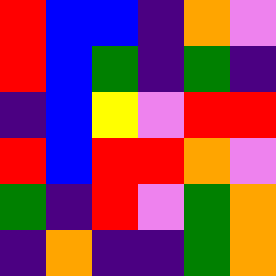[["red", "blue", "blue", "indigo", "orange", "violet"], ["red", "blue", "green", "indigo", "green", "indigo"], ["indigo", "blue", "yellow", "violet", "red", "red"], ["red", "blue", "red", "red", "orange", "violet"], ["green", "indigo", "red", "violet", "green", "orange"], ["indigo", "orange", "indigo", "indigo", "green", "orange"]]